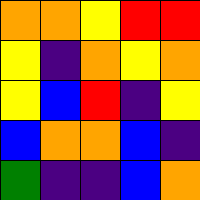[["orange", "orange", "yellow", "red", "red"], ["yellow", "indigo", "orange", "yellow", "orange"], ["yellow", "blue", "red", "indigo", "yellow"], ["blue", "orange", "orange", "blue", "indigo"], ["green", "indigo", "indigo", "blue", "orange"]]